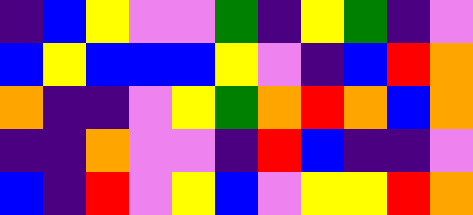[["indigo", "blue", "yellow", "violet", "violet", "green", "indigo", "yellow", "green", "indigo", "violet"], ["blue", "yellow", "blue", "blue", "blue", "yellow", "violet", "indigo", "blue", "red", "orange"], ["orange", "indigo", "indigo", "violet", "yellow", "green", "orange", "red", "orange", "blue", "orange"], ["indigo", "indigo", "orange", "violet", "violet", "indigo", "red", "blue", "indigo", "indigo", "violet"], ["blue", "indigo", "red", "violet", "yellow", "blue", "violet", "yellow", "yellow", "red", "orange"]]